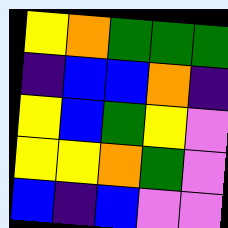[["yellow", "orange", "green", "green", "green"], ["indigo", "blue", "blue", "orange", "indigo"], ["yellow", "blue", "green", "yellow", "violet"], ["yellow", "yellow", "orange", "green", "violet"], ["blue", "indigo", "blue", "violet", "violet"]]